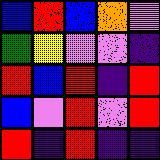[["blue", "red", "blue", "orange", "violet"], ["green", "yellow", "violet", "violet", "indigo"], ["red", "blue", "red", "indigo", "red"], ["blue", "violet", "red", "violet", "red"], ["red", "indigo", "red", "indigo", "indigo"]]